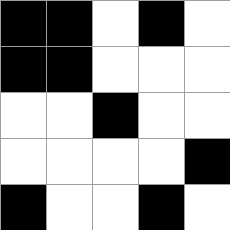[["black", "black", "white", "black", "white"], ["black", "black", "white", "white", "white"], ["white", "white", "black", "white", "white"], ["white", "white", "white", "white", "black"], ["black", "white", "white", "black", "white"]]